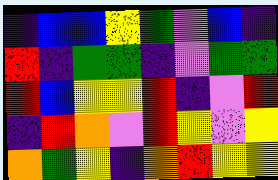[["indigo", "blue", "blue", "yellow", "green", "violet", "blue", "indigo"], ["red", "indigo", "green", "green", "indigo", "violet", "green", "green"], ["red", "blue", "yellow", "yellow", "red", "indigo", "violet", "red"], ["indigo", "red", "orange", "violet", "red", "yellow", "violet", "yellow"], ["orange", "green", "yellow", "indigo", "orange", "red", "yellow", "yellow"]]